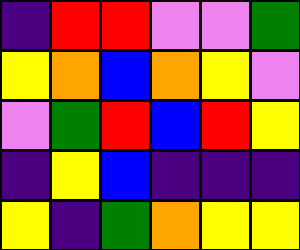[["indigo", "red", "red", "violet", "violet", "green"], ["yellow", "orange", "blue", "orange", "yellow", "violet"], ["violet", "green", "red", "blue", "red", "yellow"], ["indigo", "yellow", "blue", "indigo", "indigo", "indigo"], ["yellow", "indigo", "green", "orange", "yellow", "yellow"]]